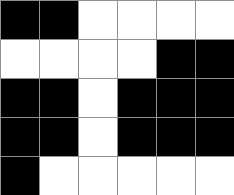[["black", "black", "white", "white", "white", "white"], ["white", "white", "white", "white", "black", "black"], ["black", "black", "white", "black", "black", "black"], ["black", "black", "white", "black", "black", "black"], ["black", "white", "white", "white", "white", "white"]]